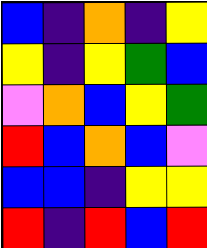[["blue", "indigo", "orange", "indigo", "yellow"], ["yellow", "indigo", "yellow", "green", "blue"], ["violet", "orange", "blue", "yellow", "green"], ["red", "blue", "orange", "blue", "violet"], ["blue", "blue", "indigo", "yellow", "yellow"], ["red", "indigo", "red", "blue", "red"]]